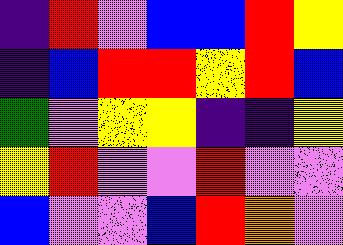[["indigo", "red", "violet", "blue", "blue", "red", "yellow"], ["indigo", "blue", "red", "red", "yellow", "red", "blue"], ["green", "violet", "yellow", "yellow", "indigo", "indigo", "yellow"], ["yellow", "red", "violet", "violet", "red", "violet", "violet"], ["blue", "violet", "violet", "blue", "red", "orange", "violet"]]